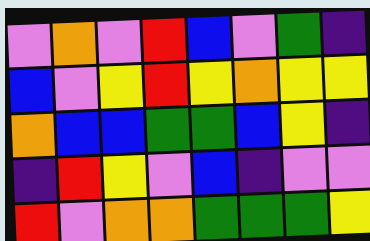[["violet", "orange", "violet", "red", "blue", "violet", "green", "indigo"], ["blue", "violet", "yellow", "red", "yellow", "orange", "yellow", "yellow"], ["orange", "blue", "blue", "green", "green", "blue", "yellow", "indigo"], ["indigo", "red", "yellow", "violet", "blue", "indigo", "violet", "violet"], ["red", "violet", "orange", "orange", "green", "green", "green", "yellow"]]